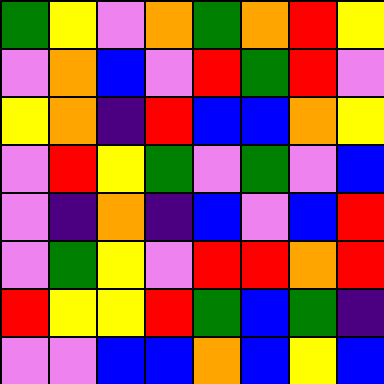[["green", "yellow", "violet", "orange", "green", "orange", "red", "yellow"], ["violet", "orange", "blue", "violet", "red", "green", "red", "violet"], ["yellow", "orange", "indigo", "red", "blue", "blue", "orange", "yellow"], ["violet", "red", "yellow", "green", "violet", "green", "violet", "blue"], ["violet", "indigo", "orange", "indigo", "blue", "violet", "blue", "red"], ["violet", "green", "yellow", "violet", "red", "red", "orange", "red"], ["red", "yellow", "yellow", "red", "green", "blue", "green", "indigo"], ["violet", "violet", "blue", "blue", "orange", "blue", "yellow", "blue"]]